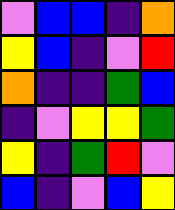[["violet", "blue", "blue", "indigo", "orange"], ["yellow", "blue", "indigo", "violet", "red"], ["orange", "indigo", "indigo", "green", "blue"], ["indigo", "violet", "yellow", "yellow", "green"], ["yellow", "indigo", "green", "red", "violet"], ["blue", "indigo", "violet", "blue", "yellow"]]